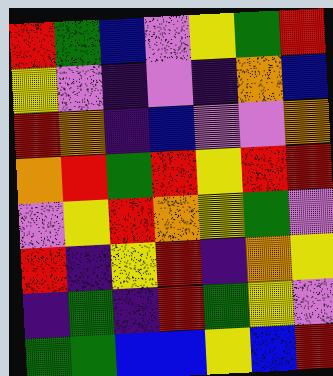[["red", "green", "blue", "violet", "yellow", "green", "red"], ["yellow", "violet", "indigo", "violet", "indigo", "orange", "blue"], ["red", "orange", "indigo", "blue", "violet", "violet", "orange"], ["orange", "red", "green", "red", "yellow", "red", "red"], ["violet", "yellow", "red", "orange", "yellow", "green", "violet"], ["red", "indigo", "yellow", "red", "indigo", "orange", "yellow"], ["indigo", "green", "indigo", "red", "green", "yellow", "violet"], ["green", "green", "blue", "blue", "yellow", "blue", "red"]]